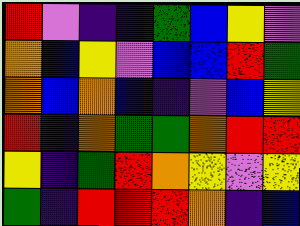[["red", "violet", "indigo", "indigo", "green", "blue", "yellow", "violet"], ["orange", "blue", "yellow", "violet", "blue", "blue", "red", "green"], ["orange", "blue", "orange", "blue", "indigo", "violet", "blue", "yellow"], ["red", "indigo", "orange", "green", "green", "orange", "red", "red"], ["yellow", "indigo", "green", "red", "orange", "yellow", "violet", "yellow"], ["green", "indigo", "red", "red", "red", "orange", "indigo", "blue"]]